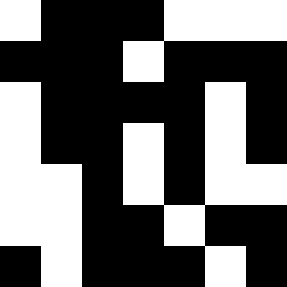[["white", "black", "black", "black", "white", "white", "white"], ["black", "black", "black", "white", "black", "black", "black"], ["white", "black", "black", "black", "black", "white", "black"], ["white", "black", "black", "white", "black", "white", "black"], ["white", "white", "black", "white", "black", "white", "white"], ["white", "white", "black", "black", "white", "black", "black"], ["black", "white", "black", "black", "black", "white", "black"]]